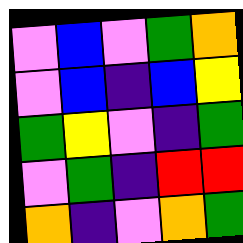[["violet", "blue", "violet", "green", "orange"], ["violet", "blue", "indigo", "blue", "yellow"], ["green", "yellow", "violet", "indigo", "green"], ["violet", "green", "indigo", "red", "red"], ["orange", "indigo", "violet", "orange", "green"]]